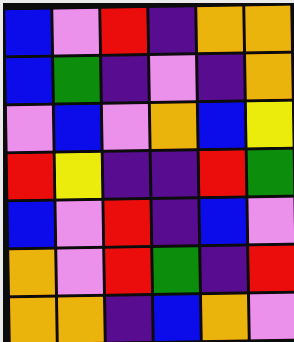[["blue", "violet", "red", "indigo", "orange", "orange"], ["blue", "green", "indigo", "violet", "indigo", "orange"], ["violet", "blue", "violet", "orange", "blue", "yellow"], ["red", "yellow", "indigo", "indigo", "red", "green"], ["blue", "violet", "red", "indigo", "blue", "violet"], ["orange", "violet", "red", "green", "indigo", "red"], ["orange", "orange", "indigo", "blue", "orange", "violet"]]